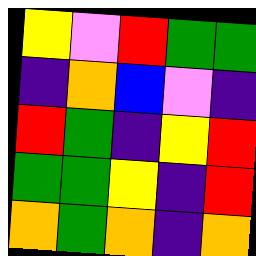[["yellow", "violet", "red", "green", "green"], ["indigo", "orange", "blue", "violet", "indigo"], ["red", "green", "indigo", "yellow", "red"], ["green", "green", "yellow", "indigo", "red"], ["orange", "green", "orange", "indigo", "orange"]]